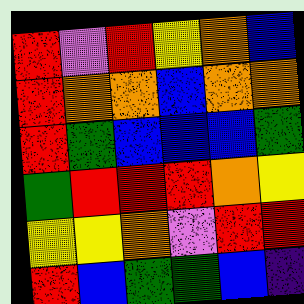[["red", "violet", "red", "yellow", "orange", "blue"], ["red", "orange", "orange", "blue", "orange", "orange"], ["red", "green", "blue", "blue", "blue", "green"], ["green", "red", "red", "red", "orange", "yellow"], ["yellow", "yellow", "orange", "violet", "red", "red"], ["red", "blue", "green", "green", "blue", "indigo"]]